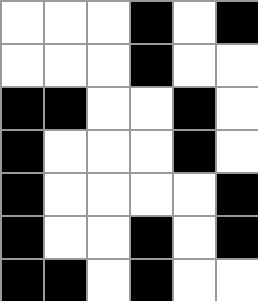[["white", "white", "white", "black", "white", "black"], ["white", "white", "white", "black", "white", "white"], ["black", "black", "white", "white", "black", "white"], ["black", "white", "white", "white", "black", "white"], ["black", "white", "white", "white", "white", "black"], ["black", "white", "white", "black", "white", "black"], ["black", "black", "white", "black", "white", "white"]]